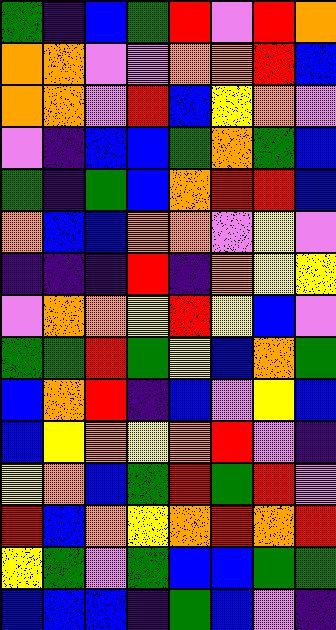[["green", "indigo", "blue", "green", "red", "violet", "red", "orange"], ["orange", "orange", "violet", "violet", "orange", "orange", "red", "blue"], ["orange", "orange", "violet", "red", "blue", "yellow", "orange", "violet"], ["violet", "indigo", "blue", "blue", "green", "orange", "green", "blue"], ["green", "indigo", "green", "blue", "orange", "red", "red", "blue"], ["orange", "blue", "blue", "orange", "orange", "violet", "yellow", "violet"], ["indigo", "indigo", "indigo", "red", "indigo", "orange", "yellow", "yellow"], ["violet", "orange", "orange", "yellow", "red", "yellow", "blue", "violet"], ["green", "green", "red", "green", "yellow", "blue", "orange", "green"], ["blue", "orange", "red", "indigo", "blue", "violet", "yellow", "blue"], ["blue", "yellow", "orange", "yellow", "orange", "red", "violet", "indigo"], ["yellow", "orange", "blue", "green", "red", "green", "red", "violet"], ["red", "blue", "orange", "yellow", "orange", "red", "orange", "red"], ["yellow", "green", "violet", "green", "blue", "blue", "green", "green"], ["blue", "blue", "blue", "indigo", "green", "blue", "violet", "indigo"]]